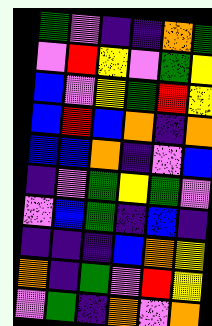[["green", "violet", "indigo", "indigo", "orange", "green"], ["violet", "red", "yellow", "violet", "green", "yellow"], ["blue", "violet", "yellow", "green", "red", "yellow"], ["blue", "red", "blue", "orange", "indigo", "orange"], ["blue", "blue", "orange", "indigo", "violet", "blue"], ["indigo", "violet", "green", "yellow", "green", "violet"], ["violet", "blue", "green", "indigo", "blue", "indigo"], ["indigo", "indigo", "indigo", "blue", "orange", "yellow"], ["orange", "indigo", "green", "violet", "red", "yellow"], ["violet", "green", "indigo", "orange", "violet", "orange"]]